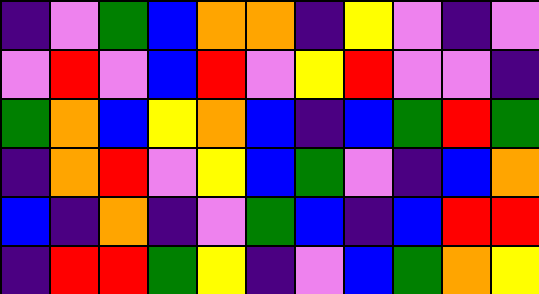[["indigo", "violet", "green", "blue", "orange", "orange", "indigo", "yellow", "violet", "indigo", "violet"], ["violet", "red", "violet", "blue", "red", "violet", "yellow", "red", "violet", "violet", "indigo"], ["green", "orange", "blue", "yellow", "orange", "blue", "indigo", "blue", "green", "red", "green"], ["indigo", "orange", "red", "violet", "yellow", "blue", "green", "violet", "indigo", "blue", "orange"], ["blue", "indigo", "orange", "indigo", "violet", "green", "blue", "indigo", "blue", "red", "red"], ["indigo", "red", "red", "green", "yellow", "indigo", "violet", "blue", "green", "orange", "yellow"]]